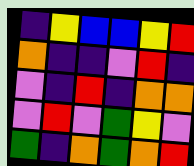[["indigo", "yellow", "blue", "blue", "yellow", "red"], ["orange", "indigo", "indigo", "violet", "red", "indigo"], ["violet", "indigo", "red", "indigo", "orange", "orange"], ["violet", "red", "violet", "green", "yellow", "violet"], ["green", "indigo", "orange", "green", "orange", "red"]]